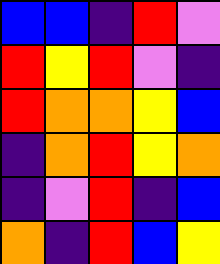[["blue", "blue", "indigo", "red", "violet"], ["red", "yellow", "red", "violet", "indigo"], ["red", "orange", "orange", "yellow", "blue"], ["indigo", "orange", "red", "yellow", "orange"], ["indigo", "violet", "red", "indigo", "blue"], ["orange", "indigo", "red", "blue", "yellow"]]